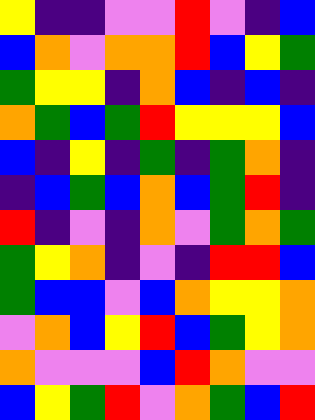[["yellow", "indigo", "indigo", "violet", "violet", "red", "violet", "indigo", "blue"], ["blue", "orange", "violet", "orange", "orange", "red", "blue", "yellow", "green"], ["green", "yellow", "yellow", "indigo", "orange", "blue", "indigo", "blue", "indigo"], ["orange", "green", "blue", "green", "red", "yellow", "yellow", "yellow", "blue"], ["blue", "indigo", "yellow", "indigo", "green", "indigo", "green", "orange", "indigo"], ["indigo", "blue", "green", "blue", "orange", "blue", "green", "red", "indigo"], ["red", "indigo", "violet", "indigo", "orange", "violet", "green", "orange", "green"], ["green", "yellow", "orange", "indigo", "violet", "indigo", "red", "red", "blue"], ["green", "blue", "blue", "violet", "blue", "orange", "yellow", "yellow", "orange"], ["violet", "orange", "blue", "yellow", "red", "blue", "green", "yellow", "orange"], ["orange", "violet", "violet", "violet", "blue", "red", "orange", "violet", "violet"], ["blue", "yellow", "green", "red", "violet", "orange", "green", "blue", "red"]]